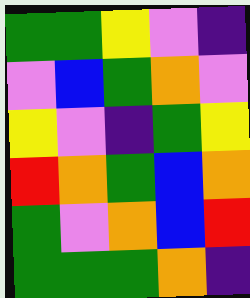[["green", "green", "yellow", "violet", "indigo"], ["violet", "blue", "green", "orange", "violet"], ["yellow", "violet", "indigo", "green", "yellow"], ["red", "orange", "green", "blue", "orange"], ["green", "violet", "orange", "blue", "red"], ["green", "green", "green", "orange", "indigo"]]